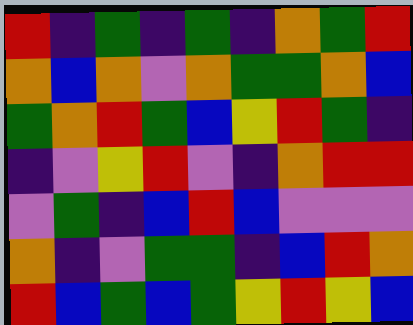[["red", "indigo", "green", "indigo", "green", "indigo", "orange", "green", "red"], ["orange", "blue", "orange", "violet", "orange", "green", "green", "orange", "blue"], ["green", "orange", "red", "green", "blue", "yellow", "red", "green", "indigo"], ["indigo", "violet", "yellow", "red", "violet", "indigo", "orange", "red", "red"], ["violet", "green", "indigo", "blue", "red", "blue", "violet", "violet", "violet"], ["orange", "indigo", "violet", "green", "green", "indigo", "blue", "red", "orange"], ["red", "blue", "green", "blue", "green", "yellow", "red", "yellow", "blue"]]